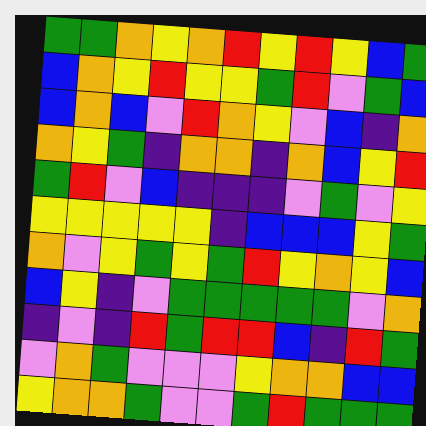[["green", "green", "orange", "yellow", "orange", "red", "yellow", "red", "yellow", "blue", "green"], ["blue", "orange", "yellow", "red", "yellow", "yellow", "green", "red", "violet", "green", "blue"], ["blue", "orange", "blue", "violet", "red", "orange", "yellow", "violet", "blue", "indigo", "orange"], ["orange", "yellow", "green", "indigo", "orange", "orange", "indigo", "orange", "blue", "yellow", "red"], ["green", "red", "violet", "blue", "indigo", "indigo", "indigo", "violet", "green", "violet", "yellow"], ["yellow", "yellow", "yellow", "yellow", "yellow", "indigo", "blue", "blue", "blue", "yellow", "green"], ["orange", "violet", "yellow", "green", "yellow", "green", "red", "yellow", "orange", "yellow", "blue"], ["blue", "yellow", "indigo", "violet", "green", "green", "green", "green", "green", "violet", "orange"], ["indigo", "violet", "indigo", "red", "green", "red", "red", "blue", "indigo", "red", "green"], ["violet", "orange", "green", "violet", "violet", "violet", "yellow", "orange", "orange", "blue", "blue"], ["yellow", "orange", "orange", "green", "violet", "violet", "green", "red", "green", "green", "green"]]